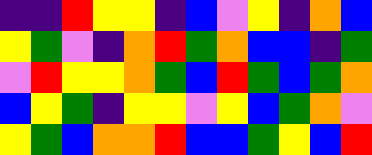[["indigo", "indigo", "red", "yellow", "yellow", "indigo", "blue", "violet", "yellow", "indigo", "orange", "blue"], ["yellow", "green", "violet", "indigo", "orange", "red", "green", "orange", "blue", "blue", "indigo", "green"], ["violet", "red", "yellow", "yellow", "orange", "green", "blue", "red", "green", "blue", "green", "orange"], ["blue", "yellow", "green", "indigo", "yellow", "yellow", "violet", "yellow", "blue", "green", "orange", "violet"], ["yellow", "green", "blue", "orange", "orange", "red", "blue", "blue", "green", "yellow", "blue", "red"]]